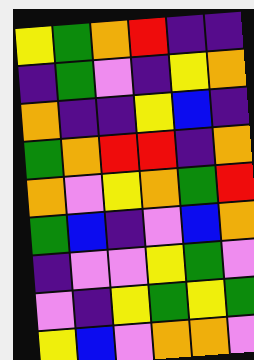[["yellow", "green", "orange", "red", "indigo", "indigo"], ["indigo", "green", "violet", "indigo", "yellow", "orange"], ["orange", "indigo", "indigo", "yellow", "blue", "indigo"], ["green", "orange", "red", "red", "indigo", "orange"], ["orange", "violet", "yellow", "orange", "green", "red"], ["green", "blue", "indigo", "violet", "blue", "orange"], ["indigo", "violet", "violet", "yellow", "green", "violet"], ["violet", "indigo", "yellow", "green", "yellow", "green"], ["yellow", "blue", "violet", "orange", "orange", "violet"]]